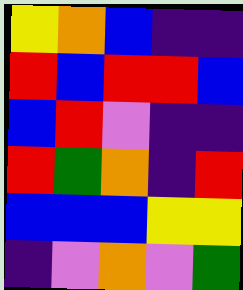[["yellow", "orange", "blue", "indigo", "indigo"], ["red", "blue", "red", "red", "blue"], ["blue", "red", "violet", "indigo", "indigo"], ["red", "green", "orange", "indigo", "red"], ["blue", "blue", "blue", "yellow", "yellow"], ["indigo", "violet", "orange", "violet", "green"]]